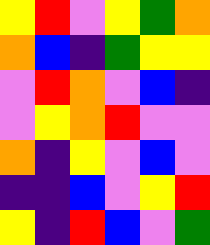[["yellow", "red", "violet", "yellow", "green", "orange"], ["orange", "blue", "indigo", "green", "yellow", "yellow"], ["violet", "red", "orange", "violet", "blue", "indigo"], ["violet", "yellow", "orange", "red", "violet", "violet"], ["orange", "indigo", "yellow", "violet", "blue", "violet"], ["indigo", "indigo", "blue", "violet", "yellow", "red"], ["yellow", "indigo", "red", "blue", "violet", "green"]]